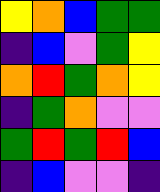[["yellow", "orange", "blue", "green", "green"], ["indigo", "blue", "violet", "green", "yellow"], ["orange", "red", "green", "orange", "yellow"], ["indigo", "green", "orange", "violet", "violet"], ["green", "red", "green", "red", "blue"], ["indigo", "blue", "violet", "violet", "indigo"]]